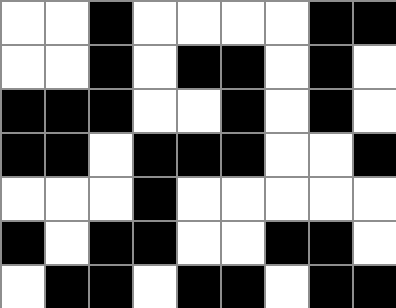[["white", "white", "black", "white", "white", "white", "white", "black", "black"], ["white", "white", "black", "white", "black", "black", "white", "black", "white"], ["black", "black", "black", "white", "white", "black", "white", "black", "white"], ["black", "black", "white", "black", "black", "black", "white", "white", "black"], ["white", "white", "white", "black", "white", "white", "white", "white", "white"], ["black", "white", "black", "black", "white", "white", "black", "black", "white"], ["white", "black", "black", "white", "black", "black", "white", "black", "black"]]